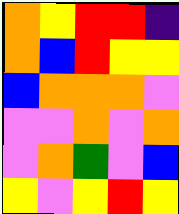[["orange", "yellow", "red", "red", "indigo"], ["orange", "blue", "red", "yellow", "yellow"], ["blue", "orange", "orange", "orange", "violet"], ["violet", "violet", "orange", "violet", "orange"], ["violet", "orange", "green", "violet", "blue"], ["yellow", "violet", "yellow", "red", "yellow"]]